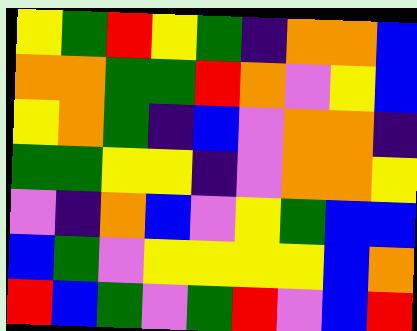[["yellow", "green", "red", "yellow", "green", "indigo", "orange", "orange", "blue"], ["orange", "orange", "green", "green", "red", "orange", "violet", "yellow", "blue"], ["yellow", "orange", "green", "indigo", "blue", "violet", "orange", "orange", "indigo"], ["green", "green", "yellow", "yellow", "indigo", "violet", "orange", "orange", "yellow"], ["violet", "indigo", "orange", "blue", "violet", "yellow", "green", "blue", "blue"], ["blue", "green", "violet", "yellow", "yellow", "yellow", "yellow", "blue", "orange"], ["red", "blue", "green", "violet", "green", "red", "violet", "blue", "red"]]